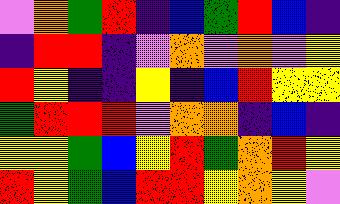[["violet", "orange", "green", "red", "indigo", "blue", "green", "red", "blue", "indigo"], ["indigo", "red", "red", "indigo", "violet", "orange", "violet", "orange", "violet", "yellow"], ["red", "yellow", "indigo", "indigo", "yellow", "indigo", "blue", "red", "yellow", "yellow"], ["green", "red", "red", "red", "violet", "orange", "orange", "indigo", "blue", "indigo"], ["yellow", "yellow", "green", "blue", "yellow", "red", "green", "orange", "red", "yellow"], ["red", "yellow", "green", "blue", "red", "red", "yellow", "orange", "yellow", "violet"]]